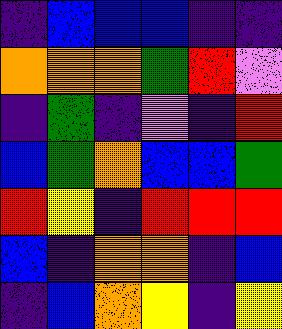[["indigo", "blue", "blue", "blue", "indigo", "indigo"], ["orange", "orange", "orange", "green", "red", "violet"], ["indigo", "green", "indigo", "violet", "indigo", "red"], ["blue", "green", "orange", "blue", "blue", "green"], ["red", "yellow", "indigo", "red", "red", "red"], ["blue", "indigo", "orange", "orange", "indigo", "blue"], ["indigo", "blue", "orange", "yellow", "indigo", "yellow"]]